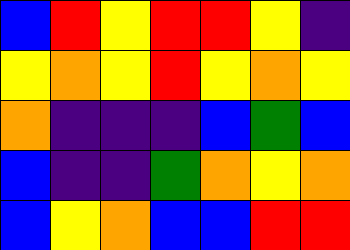[["blue", "red", "yellow", "red", "red", "yellow", "indigo"], ["yellow", "orange", "yellow", "red", "yellow", "orange", "yellow"], ["orange", "indigo", "indigo", "indigo", "blue", "green", "blue"], ["blue", "indigo", "indigo", "green", "orange", "yellow", "orange"], ["blue", "yellow", "orange", "blue", "blue", "red", "red"]]